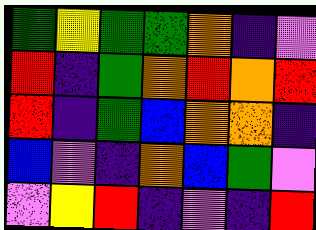[["green", "yellow", "green", "green", "orange", "indigo", "violet"], ["red", "indigo", "green", "orange", "red", "orange", "red"], ["red", "indigo", "green", "blue", "orange", "orange", "indigo"], ["blue", "violet", "indigo", "orange", "blue", "green", "violet"], ["violet", "yellow", "red", "indigo", "violet", "indigo", "red"]]